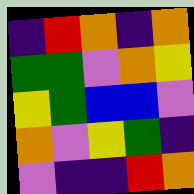[["indigo", "red", "orange", "indigo", "orange"], ["green", "green", "violet", "orange", "yellow"], ["yellow", "green", "blue", "blue", "violet"], ["orange", "violet", "yellow", "green", "indigo"], ["violet", "indigo", "indigo", "red", "orange"]]